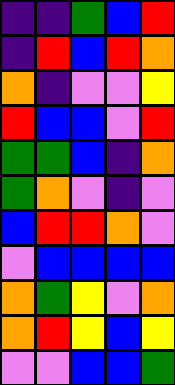[["indigo", "indigo", "green", "blue", "red"], ["indigo", "red", "blue", "red", "orange"], ["orange", "indigo", "violet", "violet", "yellow"], ["red", "blue", "blue", "violet", "red"], ["green", "green", "blue", "indigo", "orange"], ["green", "orange", "violet", "indigo", "violet"], ["blue", "red", "red", "orange", "violet"], ["violet", "blue", "blue", "blue", "blue"], ["orange", "green", "yellow", "violet", "orange"], ["orange", "red", "yellow", "blue", "yellow"], ["violet", "violet", "blue", "blue", "green"]]